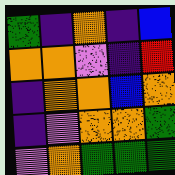[["green", "indigo", "orange", "indigo", "blue"], ["orange", "orange", "violet", "indigo", "red"], ["indigo", "orange", "orange", "blue", "orange"], ["indigo", "violet", "orange", "orange", "green"], ["violet", "orange", "green", "green", "green"]]